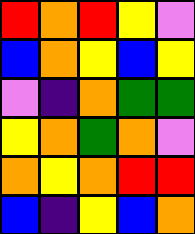[["red", "orange", "red", "yellow", "violet"], ["blue", "orange", "yellow", "blue", "yellow"], ["violet", "indigo", "orange", "green", "green"], ["yellow", "orange", "green", "orange", "violet"], ["orange", "yellow", "orange", "red", "red"], ["blue", "indigo", "yellow", "blue", "orange"]]